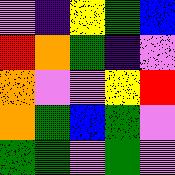[["violet", "indigo", "yellow", "green", "blue"], ["red", "orange", "green", "indigo", "violet"], ["orange", "violet", "violet", "yellow", "red"], ["orange", "green", "blue", "green", "violet"], ["green", "green", "violet", "green", "violet"]]